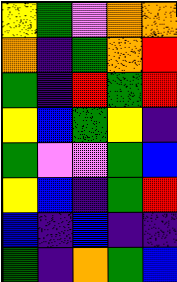[["yellow", "green", "violet", "orange", "orange"], ["orange", "indigo", "green", "orange", "red"], ["green", "indigo", "red", "green", "red"], ["yellow", "blue", "green", "yellow", "indigo"], ["green", "violet", "violet", "green", "blue"], ["yellow", "blue", "indigo", "green", "red"], ["blue", "indigo", "blue", "indigo", "indigo"], ["green", "indigo", "orange", "green", "blue"]]